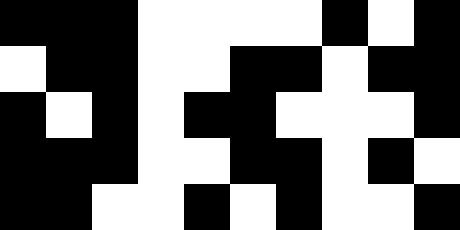[["black", "black", "black", "white", "white", "white", "white", "black", "white", "black"], ["white", "black", "black", "white", "white", "black", "black", "white", "black", "black"], ["black", "white", "black", "white", "black", "black", "white", "white", "white", "black"], ["black", "black", "black", "white", "white", "black", "black", "white", "black", "white"], ["black", "black", "white", "white", "black", "white", "black", "white", "white", "black"]]